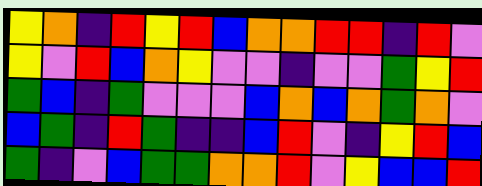[["yellow", "orange", "indigo", "red", "yellow", "red", "blue", "orange", "orange", "red", "red", "indigo", "red", "violet"], ["yellow", "violet", "red", "blue", "orange", "yellow", "violet", "violet", "indigo", "violet", "violet", "green", "yellow", "red"], ["green", "blue", "indigo", "green", "violet", "violet", "violet", "blue", "orange", "blue", "orange", "green", "orange", "violet"], ["blue", "green", "indigo", "red", "green", "indigo", "indigo", "blue", "red", "violet", "indigo", "yellow", "red", "blue"], ["green", "indigo", "violet", "blue", "green", "green", "orange", "orange", "red", "violet", "yellow", "blue", "blue", "red"]]